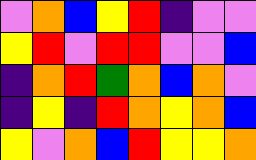[["violet", "orange", "blue", "yellow", "red", "indigo", "violet", "violet"], ["yellow", "red", "violet", "red", "red", "violet", "violet", "blue"], ["indigo", "orange", "red", "green", "orange", "blue", "orange", "violet"], ["indigo", "yellow", "indigo", "red", "orange", "yellow", "orange", "blue"], ["yellow", "violet", "orange", "blue", "red", "yellow", "yellow", "orange"]]